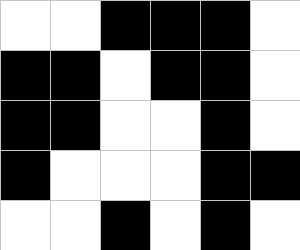[["white", "white", "black", "black", "black", "white"], ["black", "black", "white", "black", "black", "white"], ["black", "black", "white", "white", "black", "white"], ["black", "white", "white", "white", "black", "black"], ["white", "white", "black", "white", "black", "white"]]